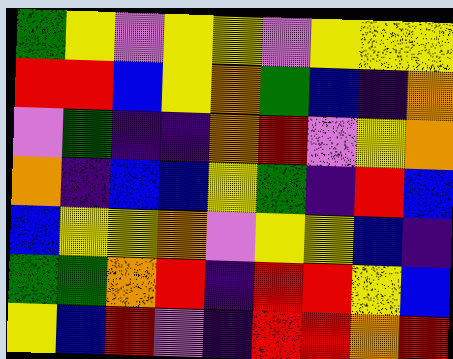[["green", "yellow", "violet", "yellow", "yellow", "violet", "yellow", "yellow", "yellow"], ["red", "red", "blue", "yellow", "orange", "green", "blue", "indigo", "orange"], ["violet", "green", "indigo", "indigo", "orange", "red", "violet", "yellow", "orange"], ["orange", "indigo", "blue", "blue", "yellow", "green", "indigo", "red", "blue"], ["blue", "yellow", "yellow", "orange", "violet", "yellow", "yellow", "blue", "indigo"], ["green", "green", "orange", "red", "indigo", "red", "red", "yellow", "blue"], ["yellow", "blue", "red", "violet", "indigo", "red", "red", "orange", "red"]]